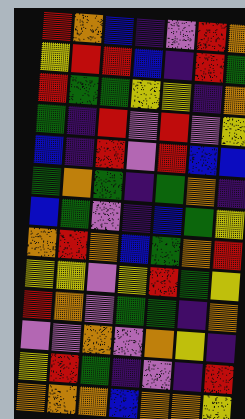[["red", "orange", "blue", "indigo", "violet", "red", "orange"], ["yellow", "red", "red", "blue", "indigo", "red", "green"], ["red", "green", "green", "yellow", "yellow", "indigo", "orange"], ["green", "indigo", "red", "violet", "red", "violet", "yellow"], ["blue", "indigo", "red", "violet", "red", "blue", "blue"], ["green", "orange", "green", "indigo", "green", "orange", "indigo"], ["blue", "green", "violet", "indigo", "blue", "green", "yellow"], ["orange", "red", "orange", "blue", "green", "orange", "red"], ["yellow", "yellow", "violet", "yellow", "red", "green", "yellow"], ["red", "orange", "violet", "green", "green", "indigo", "orange"], ["violet", "violet", "orange", "violet", "orange", "yellow", "indigo"], ["yellow", "red", "green", "indigo", "violet", "indigo", "red"], ["orange", "orange", "orange", "blue", "orange", "orange", "yellow"]]